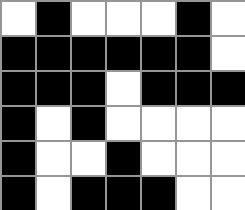[["white", "black", "white", "white", "white", "black", "white"], ["black", "black", "black", "black", "black", "black", "white"], ["black", "black", "black", "white", "black", "black", "black"], ["black", "white", "black", "white", "white", "white", "white"], ["black", "white", "white", "black", "white", "white", "white"], ["black", "white", "black", "black", "black", "white", "white"]]